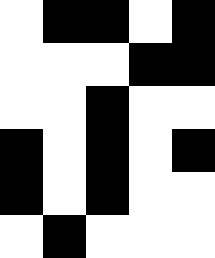[["white", "black", "black", "white", "black"], ["white", "white", "white", "black", "black"], ["white", "white", "black", "white", "white"], ["black", "white", "black", "white", "black"], ["black", "white", "black", "white", "white"], ["white", "black", "white", "white", "white"]]